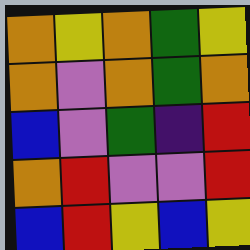[["orange", "yellow", "orange", "green", "yellow"], ["orange", "violet", "orange", "green", "orange"], ["blue", "violet", "green", "indigo", "red"], ["orange", "red", "violet", "violet", "red"], ["blue", "red", "yellow", "blue", "yellow"]]